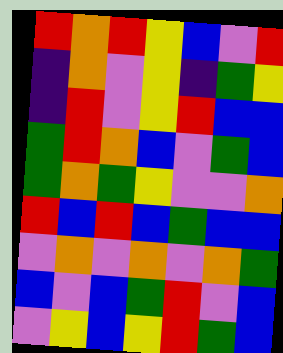[["red", "orange", "red", "yellow", "blue", "violet", "red"], ["indigo", "orange", "violet", "yellow", "indigo", "green", "yellow"], ["indigo", "red", "violet", "yellow", "red", "blue", "blue"], ["green", "red", "orange", "blue", "violet", "green", "blue"], ["green", "orange", "green", "yellow", "violet", "violet", "orange"], ["red", "blue", "red", "blue", "green", "blue", "blue"], ["violet", "orange", "violet", "orange", "violet", "orange", "green"], ["blue", "violet", "blue", "green", "red", "violet", "blue"], ["violet", "yellow", "blue", "yellow", "red", "green", "blue"]]